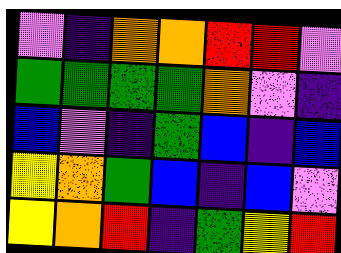[["violet", "indigo", "orange", "orange", "red", "red", "violet"], ["green", "green", "green", "green", "orange", "violet", "indigo"], ["blue", "violet", "indigo", "green", "blue", "indigo", "blue"], ["yellow", "orange", "green", "blue", "indigo", "blue", "violet"], ["yellow", "orange", "red", "indigo", "green", "yellow", "red"]]